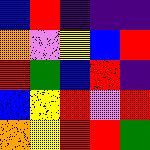[["blue", "red", "indigo", "indigo", "indigo"], ["orange", "violet", "yellow", "blue", "red"], ["red", "green", "blue", "red", "indigo"], ["blue", "yellow", "red", "violet", "red"], ["orange", "yellow", "red", "red", "green"]]